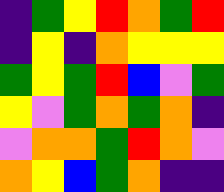[["indigo", "green", "yellow", "red", "orange", "green", "red"], ["indigo", "yellow", "indigo", "orange", "yellow", "yellow", "yellow"], ["green", "yellow", "green", "red", "blue", "violet", "green"], ["yellow", "violet", "green", "orange", "green", "orange", "indigo"], ["violet", "orange", "orange", "green", "red", "orange", "violet"], ["orange", "yellow", "blue", "green", "orange", "indigo", "indigo"]]